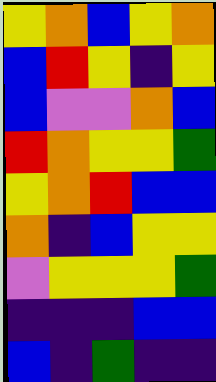[["yellow", "orange", "blue", "yellow", "orange"], ["blue", "red", "yellow", "indigo", "yellow"], ["blue", "violet", "violet", "orange", "blue"], ["red", "orange", "yellow", "yellow", "green"], ["yellow", "orange", "red", "blue", "blue"], ["orange", "indigo", "blue", "yellow", "yellow"], ["violet", "yellow", "yellow", "yellow", "green"], ["indigo", "indigo", "indigo", "blue", "blue"], ["blue", "indigo", "green", "indigo", "indigo"]]